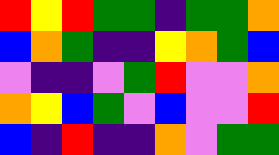[["red", "yellow", "red", "green", "green", "indigo", "green", "green", "orange"], ["blue", "orange", "green", "indigo", "indigo", "yellow", "orange", "green", "blue"], ["violet", "indigo", "indigo", "violet", "green", "red", "violet", "violet", "orange"], ["orange", "yellow", "blue", "green", "violet", "blue", "violet", "violet", "red"], ["blue", "indigo", "red", "indigo", "indigo", "orange", "violet", "green", "green"]]